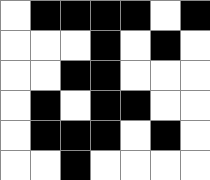[["white", "black", "black", "black", "black", "white", "black"], ["white", "white", "white", "black", "white", "black", "white"], ["white", "white", "black", "black", "white", "white", "white"], ["white", "black", "white", "black", "black", "white", "white"], ["white", "black", "black", "black", "white", "black", "white"], ["white", "white", "black", "white", "white", "white", "white"]]